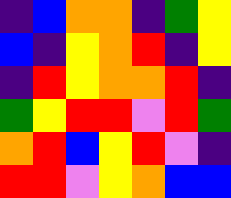[["indigo", "blue", "orange", "orange", "indigo", "green", "yellow"], ["blue", "indigo", "yellow", "orange", "red", "indigo", "yellow"], ["indigo", "red", "yellow", "orange", "orange", "red", "indigo"], ["green", "yellow", "red", "red", "violet", "red", "green"], ["orange", "red", "blue", "yellow", "red", "violet", "indigo"], ["red", "red", "violet", "yellow", "orange", "blue", "blue"]]